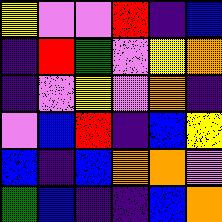[["yellow", "violet", "violet", "red", "indigo", "blue"], ["indigo", "red", "green", "violet", "yellow", "orange"], ["indigo", "violet", "yellow", "violet", "orange", "indigo"], ["violet", "blue", "red", "indigo", "blue", "yellow"], ["blue", "indigo", "blue", "orange", "orange", "violet"], ["green", "blue", "indigo", "indigo", "blue", "orange"]]